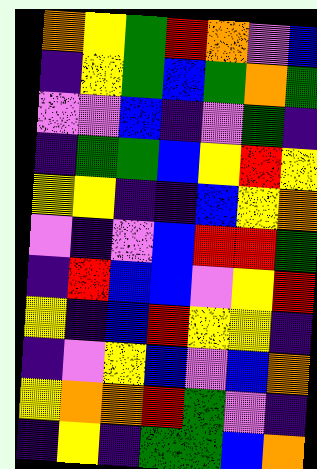[["orange", "yellow", "green", "red", "orange", "violet", "blue"], ["indigo", "yellow", "green", "blue", "green", "orange", "green"], ["violet", "violet", "blue", "indigo", "violet", "green", "indigo"], ["indigo", "green", "green", "blue", "yellow", "red", "yellow"], ["yellow", "yellow", "indigo", "indigo", "blue", "yellow", "orange"], ["violet", "indigo", "violet", "blue", "red", "red", "green"], ["indigo", "red", "blue", "blue", "violet", "yellow", "red"], ["yellow", "indigo", "blue", "red", "yellow", "yellow", "indigo"], ["indigo", "violet", "yellow", "blue", "violet", "blue", "orange"], ["yellow", "orange", "orange", "red", "green", "violet", "indigo"], ["indigo", "yellow", "indigo", "green", "green", "blue", "orange"]]